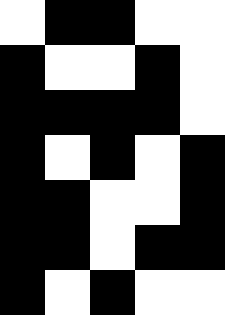[["white", "black", "black", "white", "white"], ["black", "white", "white", "black", "white"], ["black", "black", "black", "black", "white"], ["black", "white", "black", "white", "black"], ["black", "black", "white", "white", "black"], ["black", "black", "white", "black", "black"], ["black", "white", "black", "white", "white"]]